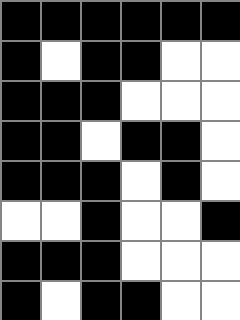[["black", "black", "black", "black", "black", "black"], ["black", "white", "black", "black", "white", "white"], ["black", "black", "black", "white", "white", "white"], ["black", "black", "white", "black", "black", "white"], ["black", "black", "black", "white", "black", "white"], ["white", "white", "black", "white", "white", "black"], ["black", "black", "black", "white", "white", "white"], ["black", "white", "black", "black", "white", "white"]]